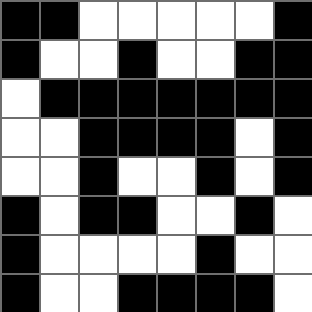[["black", "black", "white", "white", "white", "white", "white", "black"], ["black", "white", "white", "black", "white", "white", "black", "black"], ["white", "black", "black", "black", "black", "black", "black", "black"], ["white", "white", "black", "black", "black", "black", "white", "black"], ["white", "white", "black", "white", "white", "black", "white", "black"], ["black", "white", "black", "black", "white", "white", "black", "white"], ["black", "white", "white", "white", "white", "black", "white", "white"], ["black", "white", "white", "black", "black", "black", "black", "white"]]